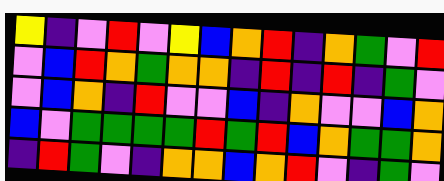[["yellow", "indigo", "violet", "red", "violet", "yellow", "blue", "orange", "red", "indigo", "orange", "green", "violet", "red"], ["violet", "blue", "red", "orange", "green", "orange", "orange", "indigo", "red", "indigo", "red", "indigo", "green", "violet"], ["violet", "blue", "orange", "indigo", "red", "violet", "violet", "blue", "indigo", "orange", "violet", "violet", "blue", "orange"], ["blue", "violet", "green", "green", "green", "green", "red", "green", "red", "blue", "orange", "green", "green", "orange"], ["indigo", "red", "green", "violet", "indigo", "orange", "orange", "blue", "orange", "red", "violet", "indigo", "green", "violet"]]